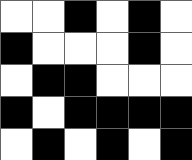[["white", "white", "black", "white", "black", "white"], ["black", "white", "white", "white", "black", "white"], ["white", "black", "black", "white", "white", "white"], ["black", "white", "black", "black", "black", "black"], ["white", "black", "white", "black", "white", "black"]]